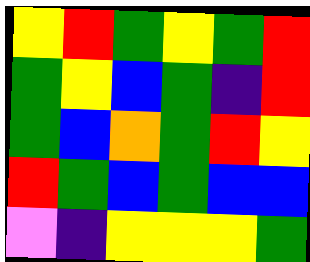[["yellow", "red", "green", "yellow", "green", "red"], ["green", "yellow", "blue", "green", "indigo", "red"], ["green", "blue", "orange", "green", "red", "yellow"], ["red", "green", "blue", "green", "blue", "blue"], ["violet", "indigo", "yellow", "yellow", "yellow", "green"]]